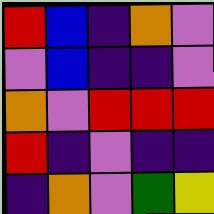[["red", "blue", "indigo", "orange", "violet"], ["violet", "blue", "indigo", "indigo", "violet"], ["orange", "violet", "red", "red", "red"], ["red", "indigo", "violet", "indigo", "indigo"], ["indigo", "orange", "violet", "green", "yellow"]]